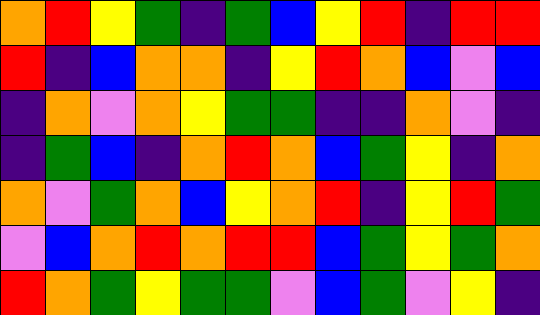[["orange", "red", "yellow", "green", "indigo", "green", "blue", "yellow", "red", "indigo", "red", "red"], ["red", "indigo", "blue", "orange", "orange", "indigo", "yellow", "red", "orange", "blue", "violet", "blue"], ["indigo", "orange", "violet", "orange", "yellow", "green", "green", "indigo", "indigo", "orange", "violet", "indigo"], ["indigo", "green", "blue", "indigo", "orange", "red", "orange", "blue", "green", "yellow", "indigo", "orange"], ["orange", "violet", "green", "orange", "blue", "yellow", "orange", "red", "indigo", "yellow", "red", "green"], ["violet", "blue", "orange", "red", "orange", "red", "red", "blue", "green", "yellow", "green", "orange"], ["red", "orange", "green", "yellow", "green", "green", "violet", "blue", "green", "violet", "yellow", "indigo"]]